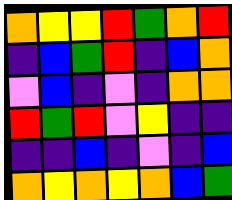[["orange", "yellow", "yellow", "red", "green", "orange", "red"], ["indigo", "blue", "green", "red", "indigo", "blue", "orange"], ["violet", "blue", "indigo", "violet", "indigo", "orange", "orange"], ["red", "green", "red", "violet", "yellow", "indigo", "indigo"], ["indigo", "indigo", "blue", "indigo", "violet", "indigo", "blue"], ["orange", "yellow", "orange", "yellow", "orange", "blue", "green"]]